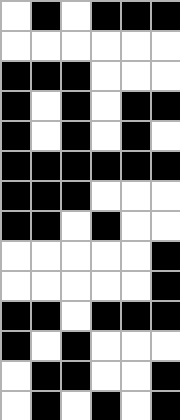[["white", "black", "white", "black", "black", "black"], ["white", "white", "white", "white", "white", "white"], ["black", "black", "black", "white", "white", "white"], ["black", "white", "black", "white", "black", "black"], ["black", "white", "black", "white", "black", "white"], ["black", "black", "black", "black", "black", "black"], ["black", "black", "black", "white", "white", "white"], ["black", "black", "white", "black", "white", "white"], ["white", "white", "white", "white", "white", "black"], ["white", "white", "white", "white", "white", "black"], ["black", "black", "white", "black", "black", "black"], ["black", "white", "black", "white", "white", "white"], ["white", "black", "black", "white", "white", "black"], ["white", "black", "white", "black", "white", "black"]]